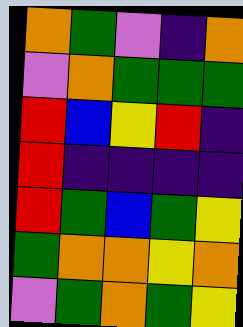[["orange", "green", "violet", "indigo", "orange"], ["violet", "orange", "green", "green", "green"], ["red", "blue", "yellow", "red", "indigo"], ["red", "indigo", "indigo", "indigo", "indigo"], ["red", "green", "blue", "green", "yellow"], ["green", "orange", "orange", "yellow", "orange"], ["violet", "green", "orange", "green", "yellow"]]